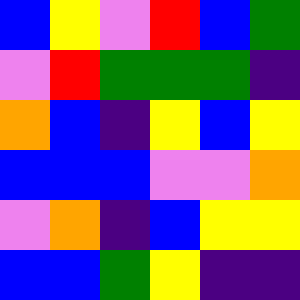[["blue", "yellow", "violet", "red", "blue", "green"], ["violet", "red", "green", "green", "green", "indigo"], ["orange", "blue", "indigo", "yellow", "blue", "yellow"], ["blue", "blue", "blue", "violet", "violet", "orange"], ["violet", "orange", "indigo", "blue", "yellow", "yellow"], ["blue", "blue", "green", "yellow", "indigo", "indigo"]]